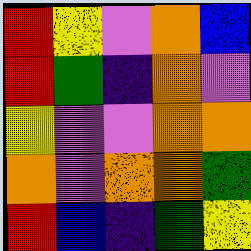[["red", "yellow", "violet", "orange", "blue"], ["red", "green", "indigo", "orange", "violet"], ["yellow", "violet", "violet", "orange", "orange"], ["orange", "violet", "orange", "orange", "green"], ["red", "blue", "indigo", "green", "yellow"]]